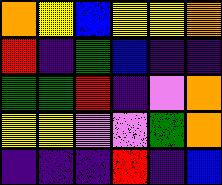[["orange", "yellow", "blue", "yellow", "yellow", "orange"], ["red", "indigo", "green", "blue", "indigo", "indigo"], ["green", "green", "red", "indigo", "violet", "orange"], ["yellow", "yellow", "violet", "violet", "green", "orange"], ["indigo", "indigo", "indigo", "red", "indigo", "blue"]]